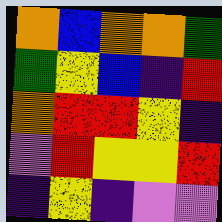[["orange", "blue", "orange", "orange", "green"], ["green", "yellow", "blue", "indigo", "red"], ["orange", "red", "red", "yellow", "indigo"], ["violet", "red", "yellow", "yellow", "red"], ["indigo", "yellow", "indigo", "violet", "violet"]]